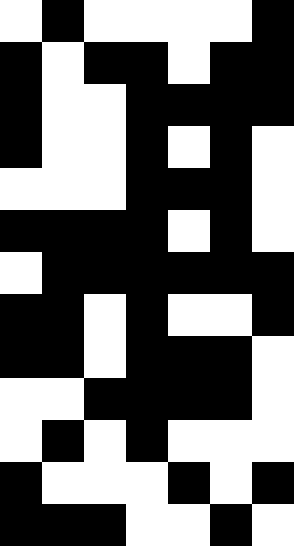[["white", "black", "white", "white", "white", "white", "black"], ["black", "white", "black", "black", "white", "black", "black"], ["black", "white", "white", "black", "black", "black", "black"], ["black", "white", "white", "black", "white", "black", "white"], ["white", "white", "white", "black", "black", "black", "white"], ["black", "black", "black", "black", "white", "black", "white"], ["white", "black", "black", "black", "black", "black", "black"], ["black", "black", "white", "black", "white", "white", "black"], ["black", "black", "white", "black", "black", "black", "white"], ["white", "white", "black", "black", "black", "black", "white"], ["white", "black", "white", "black", "white", "white", "white"], ["black", "white", "white", "white", "black", "white", "black"], ["black", "black", "black", "white", "white", "black", "white"]]